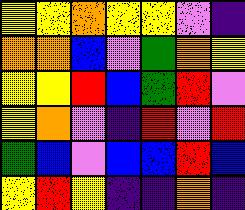[["yellow", "yellow", "orange", "yellow", "yellow", "violet", "indigo"], ["orange", "orange", "blue", "violet", "green", "orange", "yellow"], ["yellow", "yellow", "red", "blue", "green", "red", "violet"], ["yellow", "orange", "violet", "indigo", "red", "violet", "red"], ["green", "blue", "violet", "blue", "blue", "red", "blue"], ["yellow", "red", "yellow", "indigo", "indigo", "orange", "indigo"]]